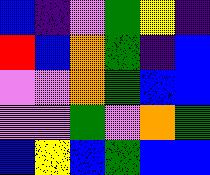[["blue", "indigo", "violet", "green", "yellow", "indigo"], ["red", "blue", "orange", "green", "indigo", "blue"], ["violet", "violet", "orange", "green", "blue", "blue"], ["violet", "violet", "green", "violet", "orange", "green"], ["blue", "yellow", "blue", "green", "blue", "blue"]]